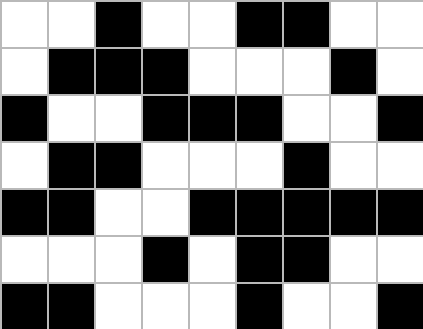[["white", "white", "black", "white", "white", "black", "black", "white", "white"], ["white", "black", "black", "black", "white", "white", "white", "black", "white"], ["black", "white", "white", "black", "black", "black", "white", "white", "black"], ["white", "black", "black", "white", "white", "white", "black", "white", "white"], ["black", "black", "white", "white", "black", "black", "black", "black", "black"], ["white", "white", "white", "black", "white", "black", "black", "white", "white"], ["black", "black", "white", "white", "white", "black", "white", "white", "black"]]